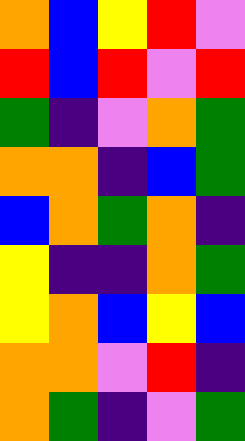[["orange", "blue", "yellow", "red", "violet"], ["red", "blue", "red", "violet", "red"], ["green", "indigo", "violet", "orange", "green"], ["orange", "orange", "indigo", "blue", "green"], ["blue", "orange", "green", "orange", "indigo"], ["yellow", "indigo", "indigo", "orange", "green"], ["yellow", "orange", "blue", "yellow", "blue"], ["orange", "orange", "violet", "red", "indigo"], ["orange", "green", "indigo", "violet", "green"]]